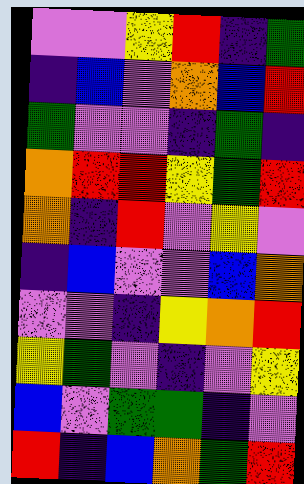[["violet", "violet", "yellow", "red", "indigo", "green"], ["indigo", "blue", "violet", "orange", "blue", "red"], ["green", "violet", "violet", "indigo", "green", "indigo"], ["orange", "red", "red", "yellow", "green", "red"], ["orange", "indigo", "red", "violet", "yellow", "violet"], ["indigo", "blue", "violet", "violet", "blue", "orange"], ["violet", "violet", "indigo", "yellow", "orange", "red"], ["yellow", "green", "violet", "indigo", "violet", "yellow"], ["blue", "violet", "green", "green", "indigo", "violet"], ["red", "indigo", "blue", "orange", "green", "red"]]